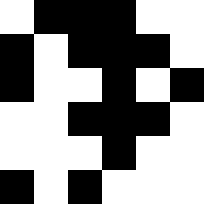[["white", "black", "black", "black", "white", "white"], ["black", "white", "black", "black", "black", "white"], ["black", "white", "white", "black", "white", "black"], ["white", "white", "black", "black", "black", "white"], ["white", "white", "white", "black", "white", "white"], ["black", "white", "black", "white", "white", "white"]]